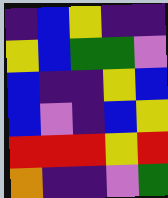[["indigo", "blue", "yellow", "indigo", "indigo"], ["yellow", "blue", "green", "green", "violet"], ["blue", "indigo", "indigo", "yellow", "blue"], ["blue", "violet", "indigo", "blue", "yellow"], ["red", "red", "red", "yellow", "red"], ["orange", "indigo", "indigo", "violet", "green"]]